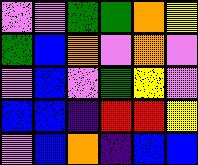[["violet", "violet", "green", "green", "orange", "yellow"], ["green", "blue", "orange", "violet", "orange", "violet"], ["violet", "blue", "violet", "green", "yellow", "violet"], ["blue", "blue", "indigo", "red", "red", "yellow"], ["violet", "blue", "orange", "indigo", "blue", "blue"]]